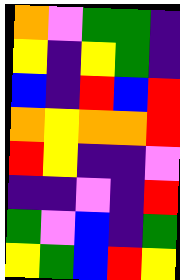[["orange", "violet", "green", "green", "indigo"], ["yellow", "indigo", "yellow", "green", "indigo"], ["blue", "indigo", "red", "blue", "red"], ["orange", "yellow", "orange", "orange", "red"], ["red", "yellow", "indigo", "indigo", "violet"], ["indigo", "indigo", "violet", "indigo", "red"], ["green", "violet", "blue", "indigo", "green"], ["yellow", "green", "blue", "red", "yellow"]]